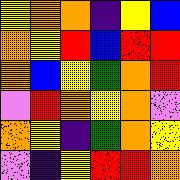[["yellow", "orange", "orange", "indigo", "yellow", "blue"], ["orange", "yellow", "red", "blue", "red", "red"], ["orange", "blue", "yellow", "green", "orange", "red"], ["violet", "red", "orange", "yellow", "orange", "violet"], ["orange", "yellow", "indigo", "green", "orange", "yellow"], ["violet", "indigo", "yellow", "red", "red", "orange"]]